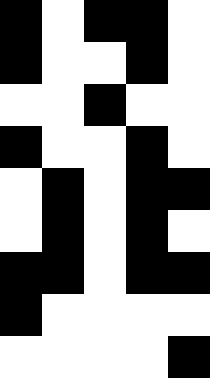[["black", "white", "black", "black", "white"], ["black", "white", "white", "black", "white"], ["white", "white", "black", "white", "white"], ["black", "white", "white", "black", "white"], ["white", "black", "white", "black", "black"], ["white", "black", "white", "black", "white"], ["black", "black", "white", "black", "black"], ["black", "white", "white", "white", "white"], ["white", "white", "white", "white", "black"]]